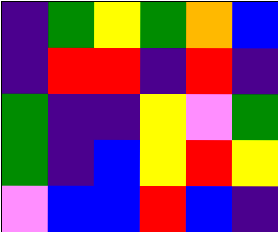[["indigo", "green", "yellow", "green", "orange", "blue"], ["indigo", "red", "red", "indigo", "red", "indigo"], ["green", "indigo", "indigo", "yellow", "violet", "green"], ["green", "indigo", "blue", "yellow", "red", "yellow"], ["violet", "blue", "blue", "red", "blue", "indigo"]]